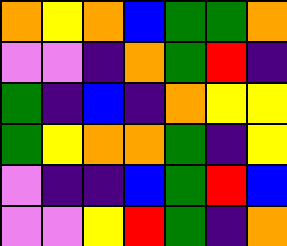[["orange", "yellow", "orange", "blue", "green", "green", "orange"], ["violet", "violet", "indigo", "orange", "green", "red", "indigo"], ["green", "indigo", "blue", "indigo", "orange", "yellow", "yellow"], ["green", "yellow", "orange", "orange", "green", "indigo", "yellow"], ["violet", "indigo", "indigo", "blue", "green", "red", "blue"], ["violet", "violet", "yellow", "red", "green", "indigo", "orange"]]